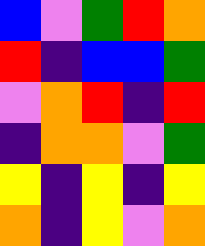[["blue", "violet", "green", "red", "orange"], ["red", "indigo", "blue", "blue", "green"], ["violet", "orange", "red", "indigo", "red"], ["indigo", "orange", "orange", "violet", "green"], ["yellow", "indigo", "yellow", "indigo", "yellow"], ["orange", "indigo", "yellow", "violet", "orange"]]